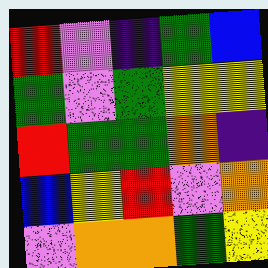[["red", "violet", "indigo", "green", "blue"], ["green", "violet", "green", "yellow", "yellow"], ["red", "green", "green", "orange", "indigo"], ["blue", "yellow", "red", "violet", "orange"], ["violet", "orange", "orange", "green", "yellow"]]